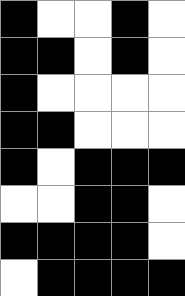[["black", "white", "white", "black", "white"], ["black", "black", "white", "black", "white"], ["black", "white", "white", "white", "white"], ["black", "black", "white", "white", "white"], ["black", "white", "black", "black", "black"], ["white", "white", "black", "black", "white"], ["black", "black", "black", "black", "white"], ["white", "black", "black", "black", "black"]]